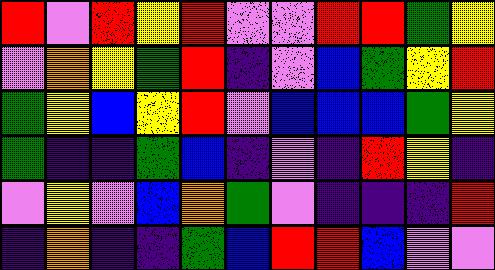[["red", "violet", "red", "yellow", "red", "violet", "violet", "red", "red", "green", "yellow"], ["violet", "orange", "yellow", "green", "red", "indigo", "violet", "blue", "green", "yellow", "red"], ["green", "yellow", "blue", "yellow", "red", "violet", "blue", "blue", "blue", "green", "yellow"], ["green", "indigo", "indigo", "green", "blue", "indigo", "violet", "indigo", "red", "yellow", "indigo"], ["violet", "yellow", "violet", "blue", "orange", "green", "violet", "indigo", "indigo", "indigo", "red"], ["indigo", "orange", "indigo", "indigo", "green", "blue", "red", "red", "blue", "violet", "violet"]]